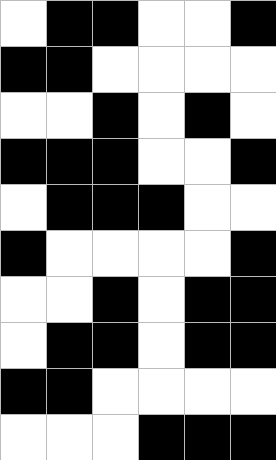[["white", "black", "black", "white", "white", "black"], ["black", "black", "white", "white", "white", "white"], ["white", "white", "black", "white", "black", "white"], ["black", "black", "black", "white", "white", "black"], ["white", "black", "black", "black", "white", "white"], ["black", "white", "white", "white", "white", "black"], ["white", "white", "black", "white", "black", "black"], ["white", "black", "black", "white", "black", "black"], ["black", "black", "white", "white", "white", "white"], ["white", "white", "white", "black", "black", "black"]]